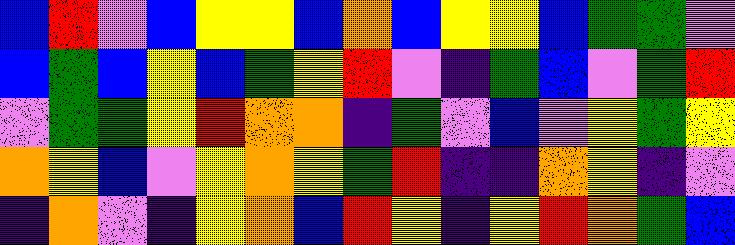[["blue", "red", "violet", "blue", "yellow", "yellow", "blue", "orange", "blue", "yellow", "yellow", "blue", "green", "green", "violet"], ["blue", "green", "blue", "yellow", "blue", "green", "yellow", "red", "violet", "indigo", "green", "blue", "violet", "green", "red"], ["violet", "green", "green", "yellow", "red", "orange", "orange", "indigo", "green", "violet", "blue", "violet", "yellow", "green", "yellow"], ["orange", "yellow", "blue", "violet", "yellow", "orange", "yellow", "green", "red", "indigo", "indigo", "orange", "yellow", "indigo", "violet"], ["indigo", "orange", "violet", "indigo", "yellow", "orange", "blue", "red", "yellow", "indigo", "yellow", "red", "orange", "green", "blue"]]